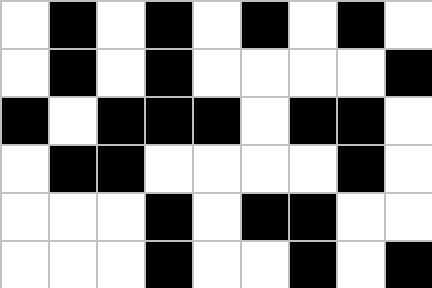[["white", "black", "white", "black", "white", "black", "white", "black", "white"], ["white", "black", "white", "black", "white", "white", "white", "white", "black"], ["black", "white", "black", "black", "black", "white", "black", "black", "white"], ["white", "black", "black", "white", "white", "white", "white", "black", "white"], ["white", "white", "white", "black", "white", "black", "black", "white", "white"], ["white", "white", "white", "black", "white", "white", "black", "white", "black"]]